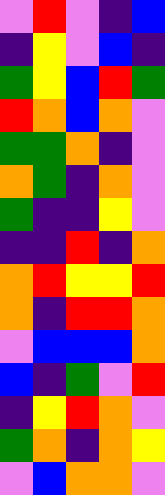[["violet", "red", "violet", "indigo", "blue"], ["indigo", "yellow", "violet", "blue", "indigo"], ["green", "yellow", "blue", "red", "green"], ["red", "orange", "blue", "orange", "violet"], ["green", "green", "orange", "indigo", "violet"], ["orange", "green", "indigo", "orange", "violet"], ["green", "indigo", "indigo", "yellow", "violet"], ["indigo", "indigo", "red", "indigo", "orange"], ["orange", "red", "yellow", "yellow", "red"], ["orange", "indigo", "red", "red", "orange"], ["violet", "blue", "blue", "blue", "orange"], ["blue", "indigo", "green", "violet", "red"], ["indigo", "yellow", "red", "orange", "violet"], ["green", "orange", "indigo", "orange", "yellow"], ["violet", "blue", "orange", "orange", "violet"]]